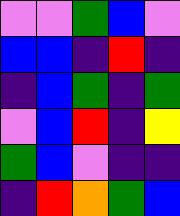[["violet", "violet", "green", "blue", "violet"], ["blue", "blue", "indigo", "red", "indigo"], ["indigo", "blue", "green", "indigo", "green"], ["violet", "blue", "red", "indigo", "yellow"], ["green", "blue", "violet", "indigo", "indigo"], ["indigo", "red", "orange", "green", "blue"]]